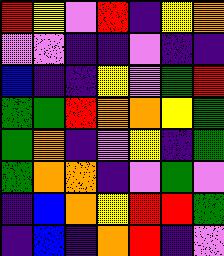[["red", "yellow", "violet", "red", "indigo", "yellow", "orange"], ["violet", "violet", "indigo", "indigo", "violet", "indigo", "indigo"], ["blue", "indigo", "indigo", "yellow", "violet", "green", "red"], ["green", "green", "red", "orange", "orange", "yellow", "green"], ["green", "orange", "indigo", "violet", "yellow", "indigo", "green"], ["green", "orange", "orange", "indigo", "violet", "green", "violet"], ["indigo", "blue", "orange", "yellow", "red", "red", "green"], ["indigo", "blue", "indigo", "orange", "red", "indigo", "violet"]]